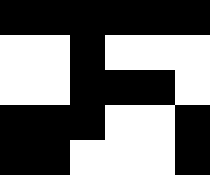[["black", "black", "black", "black", "black", "black"], ["white", "white", "black", "white", "white", "white"], ["white", "white", "black", "black", "black", "white"], ["black", "black", "black", "white", "white", "black"], ["black", "black", "white", "white", "white", "black"]]